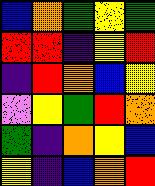[["blue", "orange", "green", "yellow", "green"], ["red", "red", "indigo", "yellow", "red"], ["indigo", "red", "orange", "blue", "yellow"], ["violet", "yellow", "green", "red", "orange"], ["green", "indigo", "orange", "yellow", "blue"], ["yellow", "indigo", "blue", "orange", "red"]]